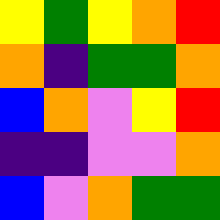[["yellow", "green", "yellow", "orange", "red"], ["orange", "indigo", "green", "green", "orange"], ["blue", "orange", "violet", "yellow", "red"], ["indigo", "indigo", "violet", "violet", "orange"], ["blue", "violet", "orange", "green", "green"]]